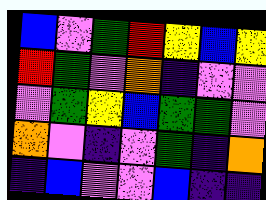[["blue", "violet", "green", "red", "yellow", "blue", "yellow"], ["red", "green", "violet", "orange", "indigo", "violet", "violet"], ["violet", "green", "yellow", "blue", "green", "green", "violet"], ["orange", "violet", "indigo", "violet", "green", "indigo", "orange"], ["indigo", "blue", "violet", "violet", "blue", "indigo", "indigo"]]